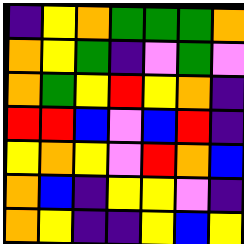[["indigo", "yellow", "orange", "green", "green", "green", "orange"], ["orange", "yellow", "green", "indigo", "violet", "green", "violet"], ["orange", "green", "yellow", "red", "yellow", "orange", "indigo"], ["red", "red", "blue", "violet", "blue", "red", "indigo"], ["yellow", "orange", "yellow", "violet", "red", "orange", "blue"], ["orange", "blue", "indigo", "yellow", "yellow", "violet", "indigo"], ["orange", "yellow", "indigo", "indigo", "yellow", "blue", "yellow"]]